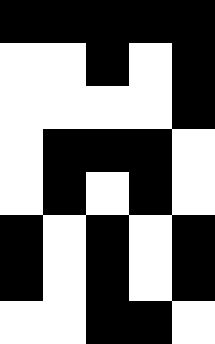[["black", "black", "black", "black", "black"], ["white", "white", "black", "white", "black"], ["white", "white", "white", "white", "black"], ["white", "black", "black", "black", "white"], ["white", "black", "white", "black", "white"], ["black", "white", "black", "white", "black"], ["black", "white", "black", "white", "black"], ["white", "white", "black", "black", "white"]]